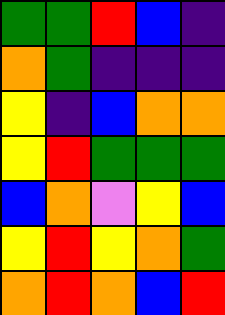[["green", "green", "red", "blue", "indigo"], ["orange", "green", "indigo", "indigo", "indigo"], ["yellow", "indigo", "blue", "orange", "orange"], ["yellow", "red", "green", "green", "green"], ["blue", "orange", "violet", "yellow", "blue"], ["yellow", "red", "yellow", "orange", "green"], ["orange", "red", "orange", "blue", "red"]]